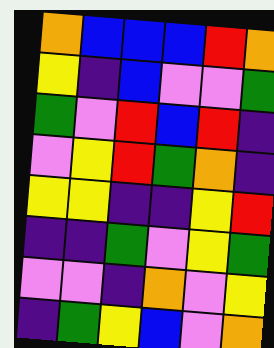[["orange", "blue", "blue", "blue", "red", "orange"], ["yellow", "indigo", "blue", "violet", "violet", "green"], ["green", "violet", "red", "blue", "red", "indigo"], ["violet", "yellow", "red", "green", "orange", "indigo"], ["yellow", "yellow", "indigo", "indigo", "yellow", "red"], ["indigo", "indigo", "green", "violet", "yellow", "green"], ["violet", "violet", "indigo", "orange", "violet", "yellow"], ["indigo", "green", "yellow", "blue", "violet", "orange"]]